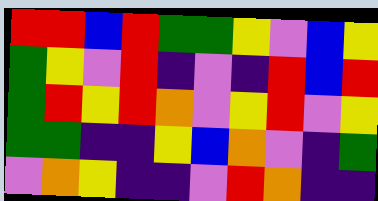[["red", "red", "blue", "red", "green", "green", "yellow", "violet", "blue", "yellow"], ["green", "yellow", "violet", "red", "indigo", "violet", "indigo", "red", "blue", "red"], ["green", "red", "yellow", "red", "orange", "violet", "yellow", "red", "violet", "yellow"], ["green", "green", "indigo", "indigo", "yellow", "blue", "orange", "violet", "indigo", "green"], ["violet", "orange", "yellow", "indigo", "indigo", "violet", "red", "orange", "indigo", "indigo"]]